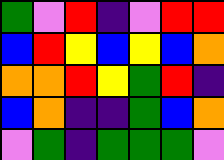[["green", "violet", "red", "indigo", "violet", "red", "red"], ["blue", "red", "yellow", "blue", "yellow", "blue", "orange"], ["orange", "orange", "red", "yellow", "green", "red", "indigo"], ["blue", "orange", "indigo", "indigo", "green", "blue", "orange"], ["violet", "green", "indigo", "green", "green", "green", "violet"]]